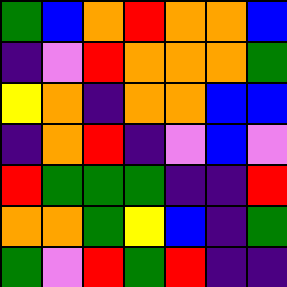[["green", "blue", "orange", "red", "orange", "orange", "blue"], ["indigo", "violet", "red", "orange", "orange", "orange", "green"], ["yellow", "orange", "indigo", "orange", "orange", "blue", "blue"], ["indigo", "orange", "red", "indigo", "violet", "blue", "violet"], ["red", "green", "green", "green", "indigo", "indigo", "red"], ["orange", "orange", "green", "yellow", "blue", "indigo", "green"], ["green", "violet", "red", "green", "red", "indigo", "indigo"]]